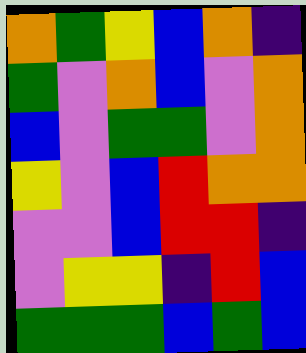[["orange", "green", "yellow", "blue", "orange", "indigo"], ["green", "violet", "orange", "blue", "violet", "orange"], ["blue", "violet", "green", "green", "violet", "orange"], ["yellow", "violet", "blue", "red", "orange", "orange"], ["violet", "violet", "blue", "red", "red", "indigo"], ["violet", "yellow", "yellow", "indigo", "red", "blue"], ["green", "green", "green", "blue", "green", "blue"]]